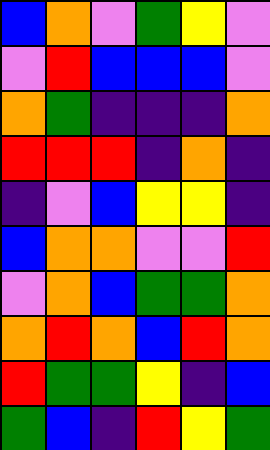[["blue", "orange", "violet", "green", "yellow", "violet"], ["violet", "red", "blue", "blue", "blue", "violet"], ["orange", "green", "indigo", "indigo", "indigo", "orange"], ["red", "red", "red", "indigo", "orange", "indigo"], ["indigo", "violet", "blue", "yellow", "yellow", "indigo"], ["blue", "orange", "orange", "violet", "violet", "red"], ["violet", "orange", "blue", "green", "green", "orange"], ["orange", "red", "orange", "blue", "red", "orange"], ["red", "green", "green", "yellow", "indigo", "blue"], ["green", "blue", "indigo", "red", "yellow", "green"]]